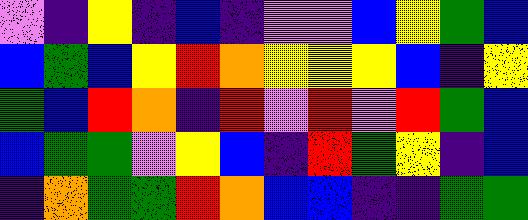[["violet", "indigo", "yellow", "indigo", "blue", "indigo", "violet", "violet", "blue", "yellow", "green", "blue"], ["blue", "green", "blue", "yellow", "red", "orange", "yellow", "yellow", "yellow", "blue", "indigo", "yellow"], ["green", "blue", "red", "orange", "indigo", "red", "violet", "red", "violet", "red", "green", "blue"], ["blue", "green", "green", "violet", "yellow", "blue", "indigo", "red", "green", "yellow", "indigo", "blue"], ["indigo", "orange", "green", "green", "red", "orange", "blue", "blue", "indigo", "indigo", "green", "green"]]